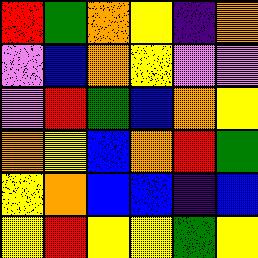[["red", "green", "orange", "yellow", "indigo", "orange"], ["violet", "blue", "orange", "yellow", "violet", "violet"], ["violet", "red", "green", "blue", "orange", "yellow"], ["orange", "yellow", "blue", "orange", "red", "green"], ["yellow", "orange", "blue", "blue", "indigo", "blue"], ["yellow", "red", "yellow", "yellow", "green", "yellow"]]